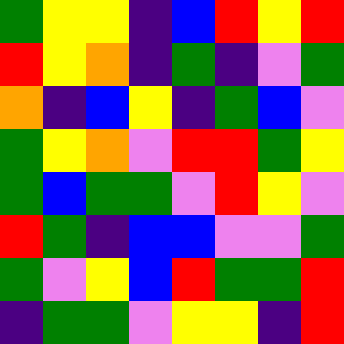[["green", "yellow", "yellow", "indigo", "blue", "red", "yellow", "red"], ["red", "yellow", "orange", "indigo", "green", "indigo", "violet", "green"], ["orange", "indigo", "blue", "yellow", "indigo", "green", "blue", "violet"], ["green", "yellow", "orange", "violet", "red", "red", "green", "yellow"], ["green", "blue", "green", "green", "violet", "red", "yellow", "violet"], ["red", "green", "indigo", "blue", "blue", "violet", "violet", "green"], ["green", "violet", "yellow", "blue", "red", "green", "green", "red"], ["indigo", "green", "green", "violet", "yellow", "yellow", "indigo", "red"]]